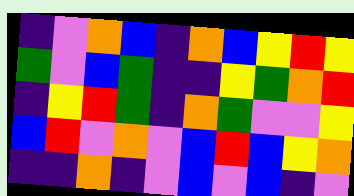[["indigo", "violet", "orange", "blue", "indigo", "orange", "blue", "yellow", "red", "yellow"], ["green", "violet", "blue", "green", "indigo", "indigo", "yellow", "green", "orange", "red"], ["indigo", "yellow", "red", "green", "indigo", "orange", "green", "violet", "violet", "yellow"], ["blue", "red", "violet", "orange", "violet", "blue", "red", "blue", "yellow", "orange"], ["indigo", "indigo", "orange", "indigo", "violet", "blue", "violet", "blue", "indigo", "violet"]]